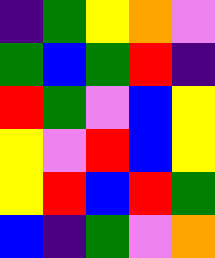[["indigo", "green", "yellow", "orange", "violet"], ["green", "blue", "green", "red", "indigo"], ["red", "green", "violet", "blue", "yellow"], ["yellow", "violet", "red", "blue", "yellow"], ["yellow", "red", "blue", "red", "green"], ["blue", "indigo", "green", "violet", "orange"]]